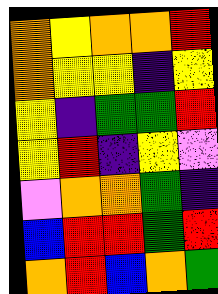[["orange", "yellow", "orange", "orange", "red"], ["orange", "yellow", "yellow", "indigo", "yellow"], ["yellow", "indigo", "green", "green", "red"], ["yellow", "red", "indigo", "yellow", "violet"], ["violet", "orange", "orange", "green", "indigo"], ["blue", "red", "red", "green", "red"], ["orange", "red", "blue", "orange", "green"]]